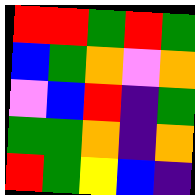[["red", "red", "green", "red", "green"], ["blue", "green", "orange", "violet", "orange"], ["violet", "blue", "red", "indigo", "green"], ["green", "green", "orange", "indigo", "orange"], ["red", "green", "yellow", "blue", "indigo"]]